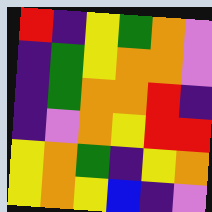[["red", "indigo", "yellow", "green", "orange", "violet"], ["indigo", "green", "yellow", "orange", "orange", "violet"], ["indigo", "green", "orange", "orange", "red", "indigo"], ["indigo", "violet", "orange", "yellow", "red", "red"], ["yellow", "orange", "green", "indigo", "yellow", "orange"], ["yellow", "orange", "yellow", "blue", "indigo", "violet"]]